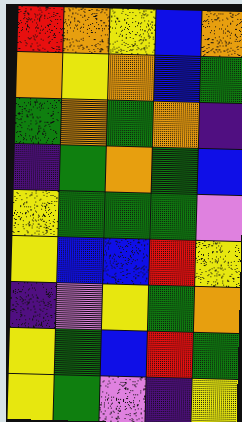[["red", "orange", "yellow", "blue", "orange"], ["orange", "yellow", "orange", "blue", "green"], ["green", "orange", "green", "orange", "indigo"], ["indigo", "green", "orange", "green", "blue"], ["yellow", "green", "green", "green", "violet"], ["yellow", "blue", "blue", "red", "yellow"], ["indigo", "violet", "yellow", "green", "orange"], ["yellow", "green", "blue", "red", "green"], ["yellow", "green", "violet", "indigo", "yellow"]]